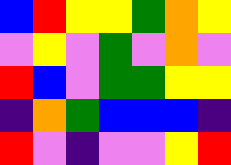[["blue", "red", "yellow", "yellow", "green", "orange", "yellow"], ["violet", "yellow", "violet", "green", "violet", "orange", "violet"], ["red", "blue", "violet", "green", "green", "yellow", "yellow"], ["indigo", "orange", "green", "blue", "blue", "blue", "indigo"], ["red", "violet", "indigo", "violet", "violet", "yellow", "red"]]